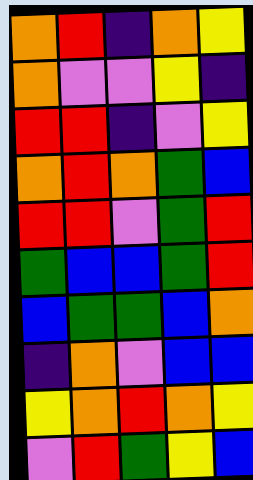[["orange", "red", "indigo", "orange", "yellow"], ["orange", "violet", "violet", "yellow", "indigo"], ["red", "red", "indigo", "violet", "yellow"], ["orange", "red", "orange", "green", "blue"], ["red", "red", "violet", "green", "red"], ["green", "blue", "blue", "green", "red"], ["blue", "green", "green", "blue", "orange"], ["indigo", "orange", "violet", "blue", "blue"], ["yellow", "orange", "red", "orange", "yellow"], ["violet", "red", "green", "yellow", "blue"]]